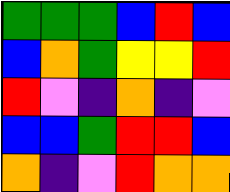[["green", "green", "green", "blue", "red", "blue"], ["blue", "orange", "green", "yellow", "yellow", "red"], ["red", "violet", "indigo", "orange", "indigo", "violet"], ["blue", "blue", "green", "red", "red", "blue"], ["orange", "indigo", "violet", "red", "orange", "orange"]]